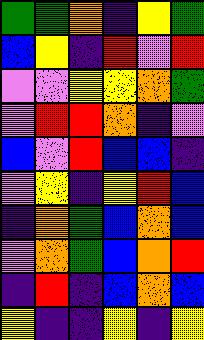[["green", "green", "orange", "indigo", "yellow", "green"], ["blue", "yellow", "indigo", "red", "violet", "red"], ["violet", "violet", "yellow", "yellow", "orange", "green"], ["violet", "red", "red", "orange", "indigo", "violet"], ["blue", "violet", "red", "blue", "blue", "indigo"], ["violet", "yellow", "indigo", "yellow", "red", "blue"], ["indigo", "orange", "green", "blue", "orange", "blue"], ["violet", "orange", "green", "blue", "orange", "red"], ["indigo", "red", "indigo", "blue", "orange", "blue"], ["yellow", "indigo", "indigo", "yellow", "indigo", "yellow"]]